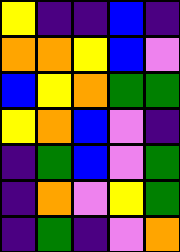[["yellow", "indigo", "indigo", "blue", "indigo"], ["orange", "orange", "yellow", "blue", "violet"], ["blue", "yellow", "orange", "green", "green"], ["yellow", "orange", "blue", "violet", "indigo"], ["indigo", "green", "blue", "violet", "green"], ["indigo", "orange", "violet", "yellow", "green"], ["indigo", "green", "indigo", "violet", "orange"]]